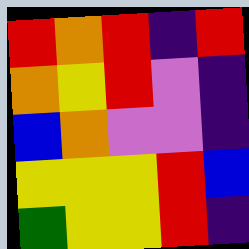[["red", "orange", "red", "indigo", "red"], ["orange", "yellow", "red", "violet", "indigo"], ["blue", "orange", "violet", "violet", "indigo"], ["yellow", "yellow", "yellow", "red", "blue"], ["green", "yellow", "yellow", "red", "indigo"]]